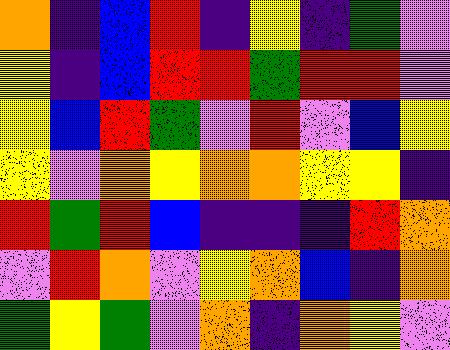[["orange", "indigo", "blue", "red", "indigo", "yellow", "indigo", "green", "violet"], ["yellow", "indigo", "blue", "red", "red", "green", "red", "red", "violet"], ["yellow", "blue", "red", "green", "violet", "red", "violet", "blue", "yellow"], ["yellow", "violet", "orange", "yellow", "orange", "orange", "yellow", "yellow", "indigo"], ["red", "green", "red", "blue", "indigo", "indigo", "indigo", "red", "orange"], ["violet", "red", "orange", "violet", "yellow", "orange", "blue", "indigo", "orange"], ["green", "yellow", "green", "violet", "orange", "indigo", "orange", "yellow", "violet"]]